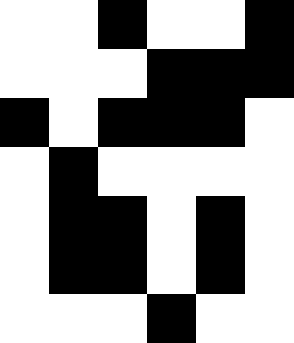[["white", "white", "black", "white", "white", "black"], ["white", "white", "white", "black", "black", "black"], ["black", "white", "black", "black", "black", "white"], ["white", "black", "white", "white", "white", "white"], ["white", "black", "black", "white", "black", "white"], ["white", "black", "black", "white", "black", "white"], ["white", "white", "white", "black", "white", "white"]]